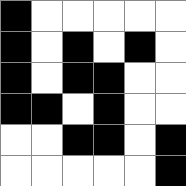[["black", "white", "white", "white", "white", "white"], ["black", "white", "black", "white", "black", "white"], ["black", "white", "black", "black", "white", "white"], ["black", "black", "white", "black", "white", "white"], ["white", "white", "black", "black", "white", "black"], ["white", "white", "white", "white", "white", "black"]]